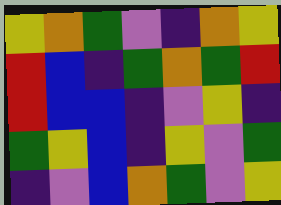[["yellow", "orange", "green", "violet", "indigo", "orange", "yellow"], ["red", "blue", "indigo", "green", "orange", "green", "red"], ["red", "blue", "blue", "indigo", "violet", "yellow", "indigo"], ["green", "yellow", "blue", "indigo", "yellow", "violet", "green"], ["indigo", "violet", "blue", "orange", "green", "violet", "yellow"]]